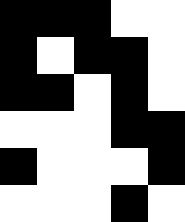[["black", "black", "black", "white", "white"], ["black", "white", "black", "black", "white"], ["black", "black", "white", "black", "white"], ["white", "white", "white", "black", "black"], ["black", "white", "white", "white", "black"], ["white", "white", "white", "black", "white"]]